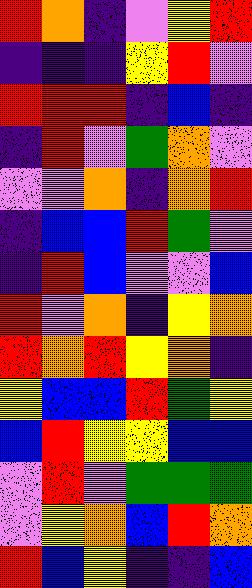[["red", "orange", "indigo", "violet", "yellow", "red"], ["indigo", "indigo", "indigo", "yellow", "red", "violet"], ["red", "red", "red", "indigo", "blue", "indigo"], ["indigo", "red", "violet", "green", "orange", "violet"], ["violet", "violet", "orange", "indigo", "orange", "red"], ["indigo", "blue", "blue", "red", "green", "violet"], ["indigo", "red", "blue", "violet", "violet", "blue"], ["red", "violet", "orange", "indigo", "yellow", "orange"], ["red", "orange", "red", "yellow", "orange", "indigo"], ["yellow", "blue", "blue", "red", "green", "yellow"], ["blue", "red", "yellow", "yellow", "blue", "blue"], ["violet", "red", "violet", "green", "green", "green"], ["violet", "yellow", "orange", "blue", "red", "orange"], ["red", "blue", "yellow", "indigo", "indigo", "blue"]]